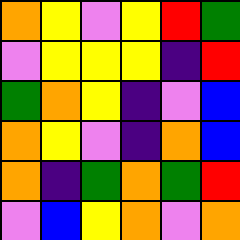[["orange", "yellow", "violet", "yellow", "red", "green"], ["violet", "yellow", "yellow", "yellow", "indigo", "red"], ["green", "orange", "yellow", "indigo", "violet", "blue"], ["orange", "yellow", "violet", "indigo", "orange", "blue"], ["orange", "indigo", "green", "orange", "green", "red"], ["violet", "blue", "yellow", "orange", "violet", "orange"]]